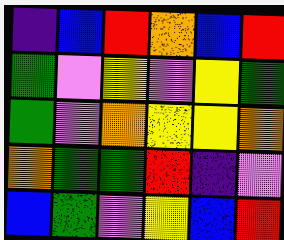[["indigo", "blue", "red", "orange", "blue", "red"], ["green", "violet", "yellow", "violet", "yellow", "green"], ["green", "violet", "orange", "yellow", "yellow", "orange"], ["orange", "green", "green", "red", "indigo", "violet"], ["blue", "green", "violet", "yellow", "blue", "red"]]